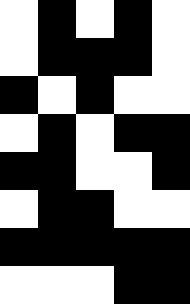[["white", "black", "white", "black", "white"], ["white", "black", "black", "black", "white"], ["black", "white", "black", "white", "white"], ["white", "black", "white", "black", "black"], ["black", "black", "white", "white", "black"], ["white", "black", "black", "white", "white"], ["black", "black", "black", "black", "black"], ["white", "white", "white", "black", "black"]]